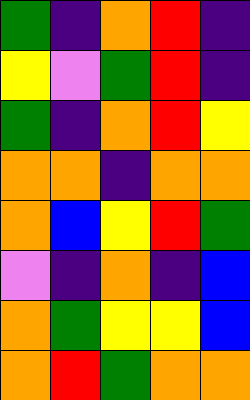[["green", "indigo", "orange", "red", "indigo"], ["yellow", "violet", "green", "red", "indigo"], ["green", "indigo", "orange", "red", "yellow"], ["orange", "orange", "indigo", "orange", "orange"], ["orange", "blue", "yellow", "red", "green"], ["violet", "indigo", "orange", "indigo", "blue"], ["orange", "green", "yellow", "yellow", "blue"], ["orange", "red", "green", "orange", "orange"]]